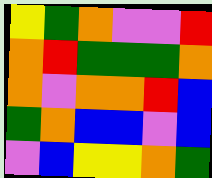[["yellow", "green", "orange", "violet", "violet", "red"], ["orange", "red", "green", "green", "green", "orange"], ["orange", "violet", "orange", "orange", "red", "blue"], ["green", "orange", "blue", "blue", "violet", "blue"], ["violet", "blue", "yellow", "yellow", "orange", "green"]]